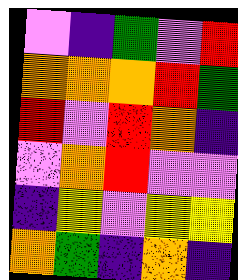[["violet", "indigo", "green", "violet", "red"], ["orange", "orange", "orange", "red", "green"], ["red", "violet", "red", "orange", "indigo"], ["violet", "orange", "red", "violet", "violet"], ["indigo", "yellow", "violet", "yellow", "yellow"], ["orange", "green", "indigo", "orange", "indigo"]]